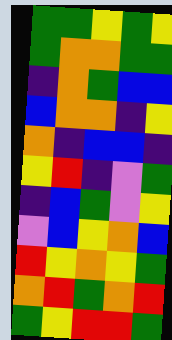[["green", "green", "yellow", "green", "yellow"], ["green", "orange", "orange", "green", "green"], ["indigo", "orange", "green", "blue", "blue"], ["blue", "orange", "orange", "indigo", "yellow"], ["orange", "indigo", "blue", "blue", "indigo"], ["yellow", "red", "indigo", "violet", "green"], ["indigo", "blue", "green", "violet", "yellow"], ["violet", "blue", "yellow", "orange", "blue"], ["red", "yellow", "orange", "yellow", "green"], ["orange", "red", "green", "orange", "red"], ["green", "yellow", "red", "red", "green"]]